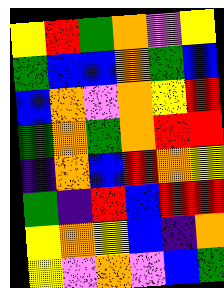[["yellow", "red", "green", "orange", "violet", "yellow"], ["green", "blue", "blue", "orange", "green", "blue"], ["blue", "orange", "violet", "orange", "yellow", "red"], ["green", "orange", "green", "orange", "red", "red"], ["indigo", "orange", "blue", "red", "orange", "yellow"], ["green", "indigo", "red", "blue", "red", "red"], ["yellow", "orange", "yellow", "blue", "indigo", "orange"], ["yellow", "violet", "orange", "violet", "blue", "green"]]